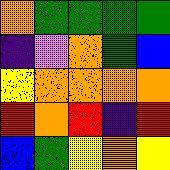[["orange", "green", "green", "green", "green"], ["indigo", "violet", "orange", "green", "blue"], ["yellow", "orange", "orange", "orange", "orange"], ["red", "orange", "red", "indigo", "red"], ["blue", "green", "yellow", "orange", "yellow"]]